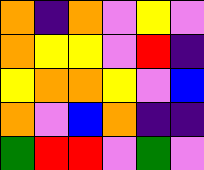[["orange", "indigo", "orange", "violet", "yellow", "violet"], ["orange", "yellow", "yellow", "violet", "red", "indigo"], ["yellow", "orange", "orange", "yellow", "violet", "blue"], ["orange", "violet", "blue", "orange", "indigo", "indigo"], ["green", "red", "red", "violet", "green", "violet"]]